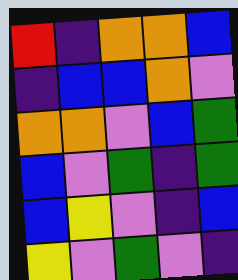[["red", "indigo", "orange", "orange", "blue"], ["indigo", "blue", "blue", "orange", "violet"], ["orange", "orange", "violet", "blue", "green"], ["blue", "violet", "green", "indigo", "green"], ["blue", "yellow", "violet", "indigo", "blue"], ["yellow", "violet", "green", "violet", "indigo"]]